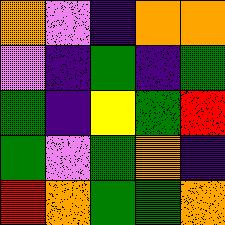[["orange", "violet", "indigo", "orange", "orange"], ["violet", "indigo", "green", "indigo", "green"], ["green", "indigo", "yellow", "green", "red"], ["green", "violet", "green", "orange", "indigo"], ["red", "orange", "green", "green", "orange"]]